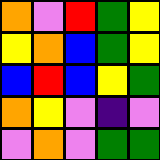[["orange", "violet", "red", "green", "yellow"], ["yellow", "orange", "blue", "green", "yellow"], ["blue", "red", "blue", "yellow", "green"], ["orange", "yellow", "violet", "indigo", "violet"], ["violet", "orange", "violet", "green", "green"]]